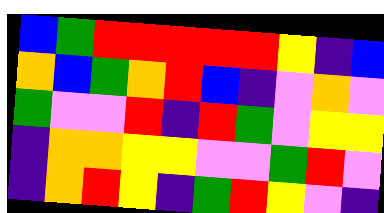[["blue", "green", "red", "red", "red", "red", "red", "yellow", "indigo", "blue"], ["orange", "blue", "green", "orange", "red", "blue", "indigo", "violet", "orange", "violet"], ["green", "violet", "violet", "red", "indigo", "red", "green", "violet", "yellow", "yellow"], ["indigo", "orange", "orange", "yellow", "yellow", "violet", "violet", "green", "red", "violet"], ["indigo", "orange", "red", "yellow", "indigo", "green", "red", "yellow", "violet", "indigo"]]